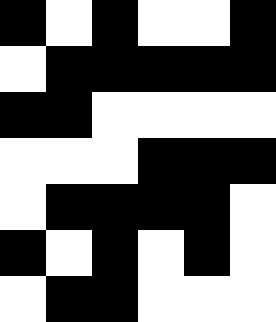[["black", "white", "black", "white", "white", "black"], ["white", "black", "black", "black", "black", "black"], ["black", "black", "white", "white", "white", "white"], ["white", "white", "white", "black", "black", "black"], ["white", "black", "black", "black", "black", "white"], ["black", "white", "black", "white", "black", "white"], ["white", "black", "black", "white", "white", "white"]]